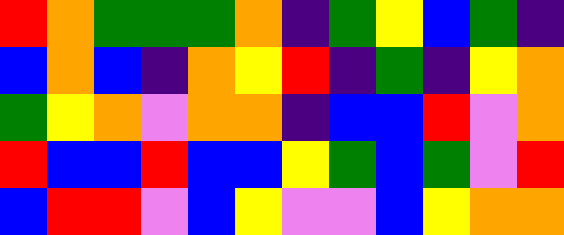[["red", "orange", "green", "green", "green", "orange", "indigo", "green", "yellow", "blue", "green", "indigo"], ["blue", "orange", "blue", "indigo", "orange", "yellow", "red", "indigo", "green", "indigo", "yellow", "orange"], ["green", "yellow", "orange", "violet", "orange", "orange", "indigo", "blue", "blue", "red", "violet", "orange"], ["red", "blue", "blue", "red", "blue", "blue", "yellow", "green", "blue", "green", "violet", "red"], ["blue", "red", "red", "violet", "blue", "yellow", "violet", "violet", "blue", "yellow", "orange", "orange"]]